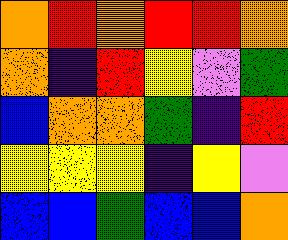[["orange", "red", "orange", "red", "red", "orange"], ["orange", "indigo", "red", "yellow", "violet", "green"], ["blue", "orange", "orange", "green", "indigo", "red"], ["yellow", "yellow", "yellow", "indigo", "yellow", "violet"], ["blue", "blue", "green", "blue", "blue", "orange"]]